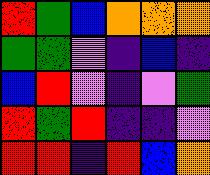[["red", "green", "blue", "orange", "orange", "orange"], ["green", "green", "violet", "indigo", "blue", "indigo"], ["blue", "red", "violet", "indigo", "violet", "green"], ["red", "green", "red", "indigo", "indigo", "violet"], ["red", "red", "indigo", "red", "blue", "orange"]]